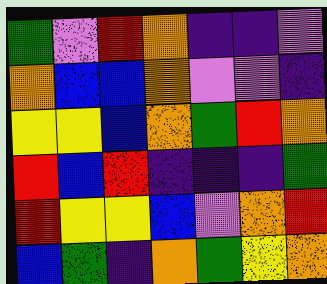[["green", "violet", "red", "orange", "indigo", "indigo", "violet"], ["orange", "blue", "blue", "orange", "violet", "violet", "indigo"], ["yellow", "yellow", "blue", "orange", "green", "red", "orange"], ["red", "blue", "red", "indigo", "indigo", "indigo", "green"], ["red", "yellow", "yellow", "blue", "violet", "orange", "red"], ["blue", "green", "indigo", "orange", "green", "yellow", "orange"]]